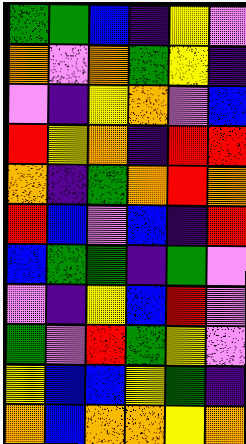[["green", "green", "blue", "indigo", "yellow", "violet"], ["orange", "violet", "orange", "green", "yellow", "indigo"], ["violet", "indigo", "yellow", "orange", "violet", "blue"], ["red", "yellow", "orange", "indigo", "red", "red"], ["orange", "indigo", "green", "orange", "red", "orange"], ["red", "blue", "violet", "blue", "indigo", "red"], ["blue", "green", "green", "indigo", "green", "violet"], ["violet", "indigo", "yellow", "blue", "red", "violet"], ["green", "violet", "red", "green", "yellow", "violet"], ["yellow", "blue", "blue", "yellow", "green", "indigo"], ["orange", "blue", "orange", "orange", "yellow", "orange"]]